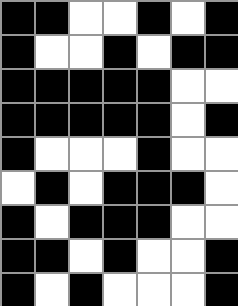[["black", "black", "white", "white", "black", "white", "black"], ["black", "white", "white", "black", "white", "black", "black"], ["black", "black", "black", "black", "black", "white", "white"], ["black", "black", "black", "black", "black", "white", "black"], ["black", "white", "white", "white", "black", "white", "white"], ["white", "black", "white", "black", "black", "black", "white"], ["black", "white", "black", "black", "black", "white", "white"], ["black", "black", "white", "black", "white", "white", "black"], ["black", "white", "black", "white", "white", "white", "black"]]